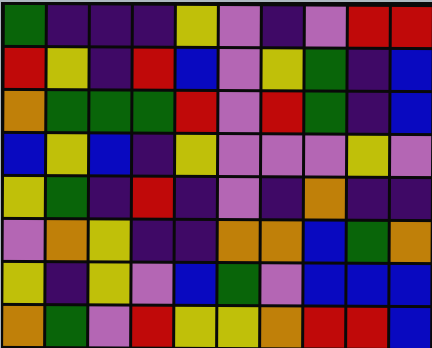[["green", "indigo", "indigo", "indigo", "yellow", "violet", "indigo", "violet", "red", "red"], ["red", "yellow", "indigo", "red", "blue", "violet", "yellow", "green", "indigo", "blue"], ["orange", "green", "green", "green", "red", "violet", "red", "green", "indigo", "blue"], ["blue", "yellow", "blue", "indigo", "yellow", "violet", "violet", "violet", "yellow", "violet"], ["yellow", "green", "indigo", "red", "indigo", "violet", "indigo", "orange", "indigo", "indigo"], ["violet", "orange", "yellow", "indigo", "indigo", "orange", "orange", "blue", "green", "orange"], ["yellow", "indigo", "yellow", "violet", "blue", "green", "violet", "blue", "blue", "blue"], ["orange", "green", "violet", "red", "yellow", "yellow", "orange", "red", "red", "blue"]]